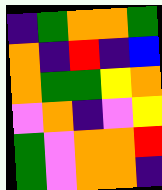[["indigo", "green", "orange", "orange", "green"], ["orange", "indigo", "red", "indigo", "blue"], ["orange", "green", "green", "yellow", "orange"], ["violet", "orange", "indigo", "violet", "yellow"], ["green", "violet", "orange", "orange", "red"], ["green", "violet", "orange", "orange", "indigo"]]